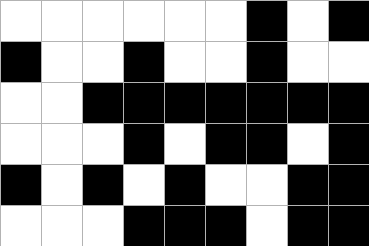[["white", "white", "white", "white", "white", "white", "black", "white", "black"], ["black", "white", "white", "black", "white", "white", "black", "white", "white"], ["white", "white", "black", "black", "black", "black", "black", "black", "black"], ["white", "white", "white", "black", "white", "black", "black", "white", "black"], ["black", "white", "black", "white", "black", "white", "white", "black", "black"], ["white", "white", "white", "black", "black", "black", "white", "black", "black"]]